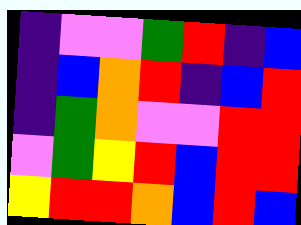[["indigo", "violet", "violet", "green", "red", "indigo", "blue"], ["indigo", "blue", "orange", "red", "indigo", "blue", "red"], ["indigo", "green", "orange", "violet", "violet", "red", "red"], ["violet", "green", "yellow", "red", "blue", "red", "red"], ["yellow", "red", "red", "orange", "blue", "red", "blue"]]